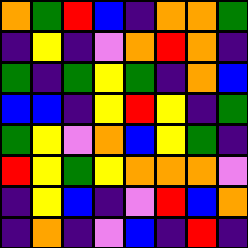[["orange", "green", "red", "blue", "indigo", "orange", "orange", "green"], ["indigo", "yellow", "indigo", "violet", "orange", "red", "orange", "indigo"], ["green", "indigo", "green", "yellow", "green", "indigo", "orange", "blue"], ["blue", "blue", "indigo", "yellow", "red", "yellow", "indigo", "green"], ["green", "yellow", "violet", "orange", "blue", "yellow", "green", "indigo"], ["red", "yellow", "green", "yellow", "orange", "orange", "orange", "violet"], ["indigo", "yellow", "blue", "indigo", "violet", "red", "blue", "orange"], ["indigo", "orange", "indigo", "violet", "blue", "indigo", "red", "indigo"]]